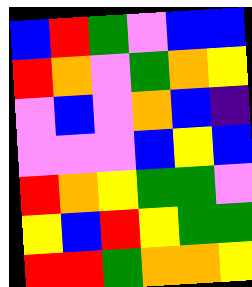[["blue", "red", "green", "violet", "blue", "blue"], ["red", "orange", "violet", "green", "orange", "yellow"], ["violet", "blue", "violet", "orange", "blue", "indigo"], ["violet", "violet", "violet", "blue", "yellow", "blue"], ["red", "orange", "yellow", "green", "green", "violet"], ["yellow", "blue", "red", "yellow", "green", "green"], ["red", "red", "green", "orange", "orange", "yellow"]]